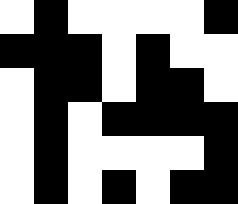[["white", "black", "white", "white", "white", "white", "black"], ["black", "black", "black", "white", "black", "white", "white"], ["white", "black", "black", "white", "black", "black", "white"], ["white", "black", "white", "black", "black", "black", "black"], ["white", "black", "white", "white", "white", "white", "black"], ["white", "black", "white", "black", "white", "black", "black"]]